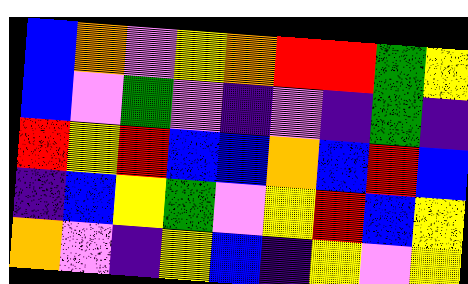[["blue", "orange", "violet", "yellow", "orange", "red", "red", "green", "yellow"], ["blue", "violet", "green", "violet", "indigo", "violet", "indigo", "green", "indigo"], ["red", "yellow", "red", "blue", "blue", "orange", "blue", "red", "blue"], ["indigo", "blue", "yellow", "green", "violet", "yellow", "red", "blue", "yellow"], ["orange", "violet", "indigo", "yellow", "blue", "indigo", "yellow", "violet", "yellow"]]